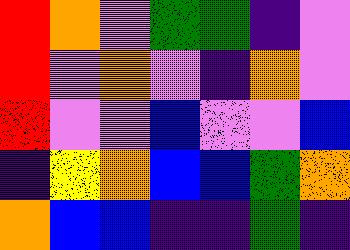[["red", "orange", "violet", "green", "green", "indigo", "violet"], ["red", "violet", "orange", "violet", "indigo", "orange", "violet"], ["red", "violet", "violet", "blue", "violet", "violet", "blue"], ["indigo", "yellow", "orange", "blue", "blue", "green", "orange"], ["orange", "blue", "blue", "indigo", "indigo", "green", "indigo"]]